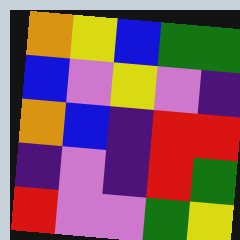[["orange", "yellow", "blue", "green", "green"], ["blue", "violet", "yellow", "violet", "indigo"], ["orange", "blue", "indigo", "red", "red"], ["indigo", "violet", "indigo", "red", "green"], ["red", "violet", "violet", "green", "yellow"]]